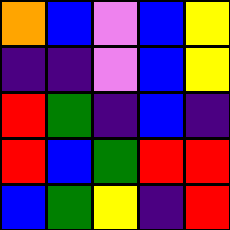[["orange", "blue", "violet", "blue", "yellow"], ["indigo", "indigo", "violet", "blue", "yellow"], ["red", "green", "indigo", "blue", "indigo"], ["red", "blue", "green", "red", "red"], ["blue", "green", "yellow", "indigo", "red"]]